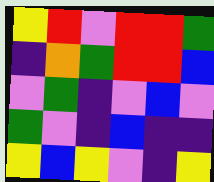[["yellow", "red", "violet", "red", "red", "green"], ["indigo", "orange", "green", "red", "red", "blue"], ["violet", "green", "indigo", "violet", "blue", "violet"], ["green", "violet", "indigo", "blue", "indigo", "indigo"], ["yellow", "blue", "yellow", "violet", "indigo", "yellow"]]